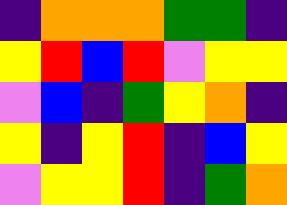[["indigo", "orange", "orange", "orange", "green", "green", "indigo"], ["yellow", "red", "blue", "red", "violet", "yellow", "yellow"], ["violet", "blue", "indigo", "green", "yellow", "orange", "indigo"], ["yellow", "indigo", "yellow", "red", "indigo", "blue", "yellow"], ["violet", "yellow", "yellow", "red", "indigo", "green", "orange"]]